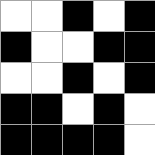[["white", "white", "black", "white", "black"], ["black", "white", "white", "black", "black"], ["white", "white", "black", "white", "black"], ["black", "black", "white", "black", "white"], ["black", "black", "black", "black", "white"]]